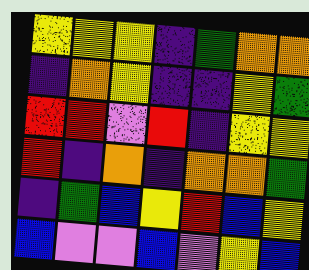[["yellow", "yellow", "yellow", "indigo", "green", "orange", "orange"], ["indigo", "orange", "yellow", "indigo", "indigo", "yellow", "green"], ["red", "red", "violet", "red", "indigo", "yellow", "yellow"], ["red", "indigo", "orange", "indigo", "orange", "orange", "green"], ["indigo", "green", "blue", "yellow", "red", "blue", "yellow"], ["blue", "violet", "violet", "blue", "violet", "yellow", "blue"]]